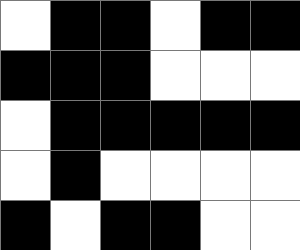[["white", "black", "black", "white", "black", "black"], ["black", "black", "black", "white", "white", "white"], ["white", "black", "black", "black", "black", "black"], ["white", "black", "white", "white", "white", "white"], ["black", "white", "black", "black", "white", "white"]]